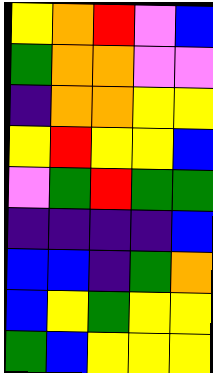[["yellow", "orange", "red", "violet", "blue"], ["green", "orange", "orange", "violet", "violet"], ["indigo", "orange", "orange", "yellow", "yellow"], ["yellow", "red", "yellow", "yellow", "blue"], ["violet", "green", "red", "green", "green"], ["indigo", "indigo", "indigo", "indigo", "blue"], ["blue", "blue", "indigo", "green", "orange"], ["blue", "yellow", "green", "yellow", "yellow"], ["green", "blue", "yellow", "yellow", "yellow"]]